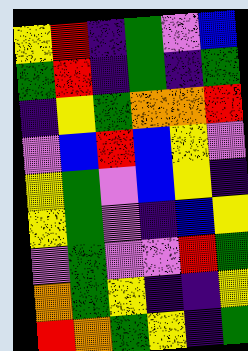[["yellow", "red", "indigo", "green", "violet", "blue"], ["green", "red", "indigo", "green", "indigo", "green"], ["indigo", "yellow", "green", "orange", "orange", "red"], ["violet", "blue", "red", "blue", "yellow", "violet"], ["yellow", "green", "violet", "blue", "yellow", "indigo"], ["yellow", "green", "violet", "indigo", "blue", "yellow"], ["violet", "green", "violet", "violet", "red", "green"], ["orange", "green", "yellow", "indigo", "indigo", "yellow"], ["red", "orange", "green", "yellow", "indigo", "green"]]